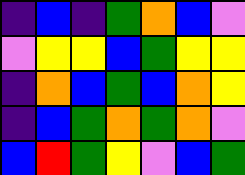[["indigo", "blue", "indigo", "green", "orange", "blue", "violet"], ["violet", "yellow", "yellow", "blue", "green", "yellow", "yellow"], ["indigo", "orange", "blue", "green", "blue", "orange", "yellow"], ["indigo", "blue", "green", "orange", "green", "orange", "violet"], ["blue", "red", "green", "yellow", "violet", "blue", "green"]]